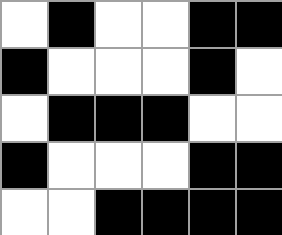[["white", "black", "white", "white", "black", "black"], ["black", "white", "white", "white", "black", "white"], ["white", "black", "black", "black", "white", "white"], ["black", "white", "white", "white", "black", "black"], ["white", "white", "black", "black", "black", "black"]]